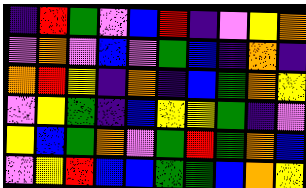[["indigo", "red", "green", "violet", "blue", "red", "indigo", "violet", "yellow", "orange"], ["violet", "orange", "violet", "blue", "violet", "green", "blue", "indigo", "orange", "indigo"], ["orange", "red", "yellow", "indigo", "orange", "indigo", "blue", "green", "orange", "yellow"], ["violet", "yellow", "green", "indigo", "blue", "yellow", "yellow", "green", "indigo", "violet"], ["yellow", "blue", "green", "orange", "violet", "green", "red", "green", "orange", "blue"], ["violet", "yellow", "red", "blue", "blue", "green", "green", "blue", "orange", "yellow"]]